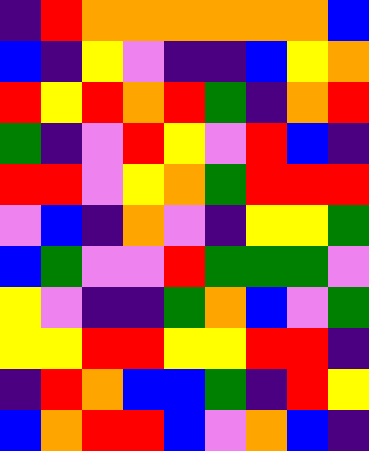[["indigo", "red", "orange", "orange", "orange", "orange", "orange", "orange", "blue"], ["blue", "indigo", "yellow", "violet", "indigo", "indigo", "blue", "yellow", "orange"], ["red", "yellow", "red", "orange", "red", "green", "indigo", "orange", "red"], ["green", "indigo", "violet", "red", "yellow", "violet", "red", "blue", "indigo"], ["red", "red", "violet", "yellow", "orange", "green", "red", "red", "red"], ["violet", "blue", "indigo", "orange", "violet", "indigo", "yellow", "yellow", "green"], ["blue", "green", "violet", "violet", "red", "green", "green", "green", "violet"], ["yellow", "violet", "indigo", "indigo", "green", "orange", "blue", "violet", "green"], ["yellow", "yellow", "red", "red", "yellow", "yellow", "red", "red", "indigo"], ["indigo", "red", "orange", "blue", "blue", "green", "indigo", "red", "yellow"], ["blue", "orange", "red", "red", "blue", "violet", "orange", "blue", "indigo"]]